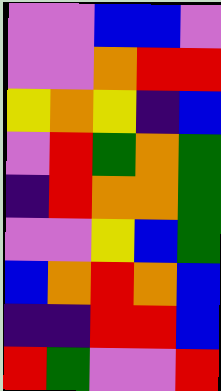[["violet", "violet", "blue", "blue", "violet"], ["violet", "violet", "orange", "red", "red"], ["yellow", "orange", "yellow", "indigo", "blue"], ["violet", "red", "green", "orange", "green"], ["indigo", "red", "orange", "orange", "green"], ["violet", "violet", "yellow", "blue", "green"], ["blue", "orange", "red", "orange", "blue"], ["indigo", "indigo", "red", "red", "blue"], ["red", "green", "violet", "violet", "red"]]